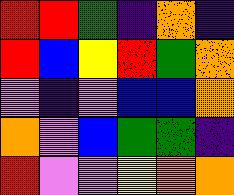[["red", "red", "green", "indigo", "orange", "indigo"], ["red", "blue", "yellow", "red", "green", "orange"], ["violet", "indigo", "violet", "blue", "blue", "orange"], ["orange", "violet", "blue", "green", "green", "indigo"], ["red", "violet", "violet", "yellow", "orange", "orange"]]